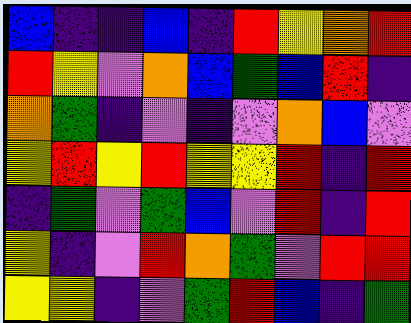[["blue", "indigo", "indigo", "blue", "indigo", "red", "yellow", "orange", "red"], ["red", "yellow", "violet", "orange", "blue", "green", "blue", "red", "indigo"], ["orange", "green", "indigo", "violet", "indigo", "violet", "orange", "blue", "violet"], ["yellow", "red", "yellow", "red", "yellow", "yellow", "red", "indigo", "red"], ["indigo", "green", "violet", "green", "blue", "violet", "red", "indigo", "red"], ["yellow", "indigo", "violet", "red", "orange", "green", "violet", "red", "red"], ["yellow", "yellow", "indigo", "violet", "green", "red", "blue", "indigo", "green"]]